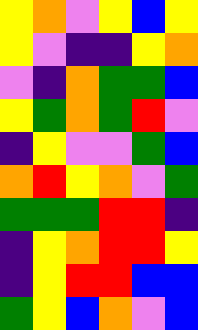[["yellow", "orange", "violet", "yellow", "blue", "yellow"], ["yellow", "violet", "indigo", "indigo", "yellow", "orange"], ["violet", "indigo", "orange", "green", "green", "blue"], ["yellow", "green", "orange", "green", "red", "violet"], ["indigo", "yellow", "violet", "violet", "green", "blue"], ["orange", "red", "yellow", "orange", "violet", "green"], ["green", "green", "green", "red", "red", "indigo"], ["indigo", "yellow", "orange", "red", "red", "yellow"], ["indigo", "yellow", "red", "red", "blue", "blue"], ["green", "yellow", "blue", "orange", "violet", "blue"]]